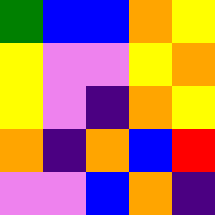[["green", "blue", "blue", "orange", "yellow"], ["yellow", "violet", "violet", "yellow", "orange"], ["yellow", "violet", "indigo", "orange", "yellow"], ["orange", "indigo", "orange", "blue", "red"], ["violet", "violet", "blue", "orange", "indigo"]]